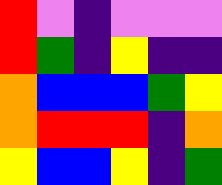[["red", "violet", "indigo", "violet", "violet", "violet"], ["red", "green", "indigo", "yellow", "indigo", "indigo"], ["orange", "blue", "blue", "blue", "green", "yellow"], ["orange", "red", "red", "red", "indigo", "orange"], ["yellow", "blue", "blue", "yellow", "indigo", "green"]]